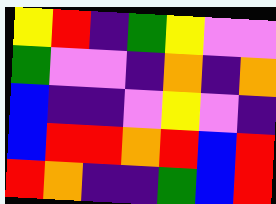[["yellow", "red", "indigo", "green", "yellow", "violet", "violet"], ["green", "violet", "violet", "indigo", "orange", "indigo", "orange"], ["blue", "indigo", "indigo", "violet", "yellow", "violet", "indigo"], ["blue", "red", "red", "orange", "red", "blue", "red"], ["red", "orange", "indigo", "indigo", "green", "blue", "red"]]